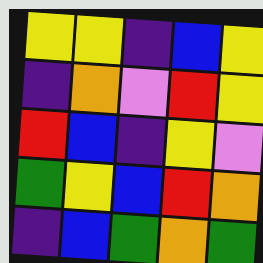[["yellow", "yellow", "indigo", "blue", "yellow"], ["indigo", "orange", "violet", "red", "yellow"], ["red", "blue", "indigo", "yellow", "violet"], ["green", "yellow", "blue", "red", "orange"], ["indigo", "blue", "green", "orange", "green"]]